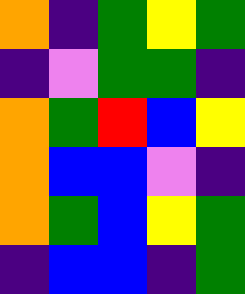[["orange", "indigo", "green", "yellow", "green"], ["indigo", "violet", "green", "green", "indigo"], ["orange", "green", "red", "blue", "yellow"], ["orange", "blue", "blue", "violet", "indigo"], ["orange", "green", "blue", "yellow", "green"], ["indigo", "blue", "blue", "indigo", "green"]]